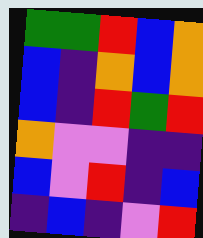[["green", "green", "red", "blue", "orange"], ["blue", "indigo", "orange", "blue", "orange"], ["blue", "indigo", "red", "green", "red"], ["orange", "violet", "violet", "indigo", "indigo"], ["blue", "violet", "red", "indigo", "blue"], ["indigo", "blue", "indigo", "violet", "red"]]